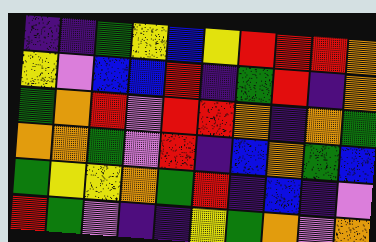[["indigo", "indigo", "green", "yellow", "blue", "yellow", "red", "red", "red", "orange"], ["yellow", "violet", "blue", "blue", "red", "indigo", "green", "red", "indigo", "orange"], ["green", "orange", "red", "violet", "red", "red", "orange", "indigo", "orange", "green"], ["orange", "orange", "green", "violet", "red", "indigo", "blue", "orange", "green", "blue"], ["green", "yellow", "yellow", "orange", "green", "red", "indigo", "blue", "indigo", "violet"], ["red", "green", "violet", "indigo", "indigo", "yellow", "green", "orange", "violet", "orange"]]